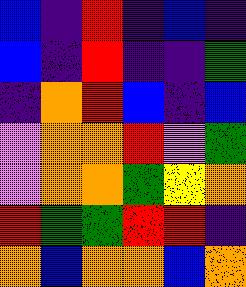[["blue", "indigo", "red", "indigo", "blue", "indigo"], ["blue", "indigo", "red", "indigo", "indigo", "green"], ["indigo", "orange", "red", "blue", "indigo", "blue"], ["violet", "orange", "orange", "red", "violet", "green"], ["violet", "orange", "orange", "green", "yellow", "orange"], ["red", "green", "green", "red", "red", "indigo"], ["orange", "blue", "orange", "orange", "blue", "orange"]]